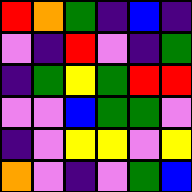[["red", "orange", "green", "indigo", "blue", "indigo"], ["violet", "indigo", "red", "violet", "indigo", "green"], ["indigo", "green", "yellow", "green", "red", "red"], ["violet", "violet", "blue", "green", "green", "violet"], ["indigo", "violet", "yellow", "yellow", "violet", "yellow"], ["orange", "violet", "indigo", "violet", "green", "blue"]]